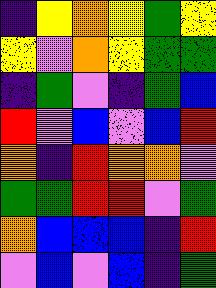[["indigo", "yellow", "orange", "yellow", "green", "yellow"], ["yellow", "violet", "orange", "yellow", "green", "green"], ["indigo", "green", "violet", "indigo", "green", "blue"], ["red", "violet", "blue", "violet", "blue", "red"], ["orange", "indigo", "red", "orange", "orange", "violet"], ["green", "green", "red", "red", "violet", "green"], ["orange", "blue", "blue", "blue", "indigo", "red"], ["violet", "blue", "violet", "blue", "indigo", "green"]]